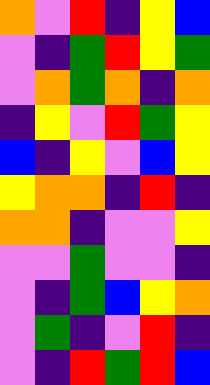[["orange", "violet", "red", "indigo", "yellow", "blue"], ["violet", "indigo", "green", "red", "yellow", "green"], ["violet", "orange", "green", "orange", "indigo", "orange"], ["indigo", "yellow", "violet", "red", "green", "yellow"], ["blue", "indigo", "yellow", "violet", "blue", "yellow"], ["yellow", "orange", "orange", "indigo", "red", "indigo"], ["orange", "orange", "indigo", "violet", "violet", "yellow"], ["violet", "violet", "green", "violet", "violet", "indigo"], ["violet", "indigo", "green", "blue", "yellow", "orange"], ["violet", "green", "indigo", "violet", "red", "indigo"], ["violet", "indigo", "red", "green", "red", "blue"]]